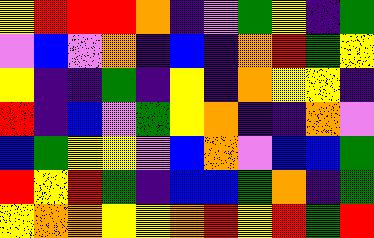[["yellow", "red", "red", "red", "orange", "indigo", "violet", "green", "yellow", "indigo", "green"], ["violet", "blue", "violet", "orange", "indigo", "blue", "indigo", "orange", "red", "green", "yellow"], ["yellow", "indigo", "indigo", "green", "indigo", "yellow", "indigo", "orange", "yellow", "yellow", "indigo"], ["red", "indigo", "blue", "violet", "green", "yellow", "orange", "indigo", "indigo", "orange", "violet"], ["blue", "green", "yellow", "yellow", "violet", "blue", "orange", "violet", "blue", "blue", "green"], ["red", "yellow", "red", "green", "indigo", "blue", "blue", "green", "orange", "indigo", "green"], ["yellow", "orange", "orange", "yellow", "yellow", "orange", "red", "yellow", "red", "green", "red"]]